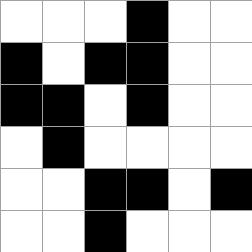[["white", "white", "white", "black", "white", "white"], ["black", "white", "black", "black", "white", "white"], ["black", "black", "white", "black", "white", "white"], ["white", "black", "white", "white", "white", "white"], ["white", "white", "black", "black", "white", "black"], ["white", "white", "black", "white", "white", "white"]]